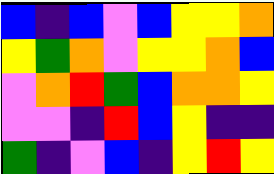[["blue", "indigo", "blue", "violet", "blue", "yellow", "yellow", "orange"], ["yellow", "green", "orange", "violet", "yellow", "yellow", "orange", "blue"], ["violet", "orange", "red", "green", "blue", "orange", "orange", "yellow"], ["violet", "violet", "indigo", "red", "blue", "yellow", "indigo", "indigo"], ["green", "indigo", "violet", "blue", "indigo", "yellow", "red", "yellow"]]